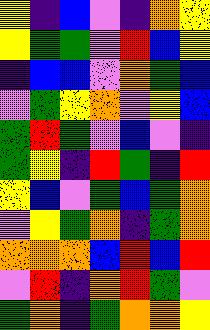[["yellow", "indigo", "blue", "violet", "indigo", "orange", "yellow"], ["yellow", "green", "green", "violet", "red", "blue", "yellow"], ["indigo", "blue", "blue", "violet", "orange", "green", "blue"], ["violet", "green", "yellow", "orange", "violet", "yellow", "blue"], ["green", "red", "green", "violet", "blue", "violet", "indigo"], ["green", "yellow", "indigo", "red", "green", "indigo", "red"], ["yellow", "blue", "violet", "green", "blue", "green", "orange"], ["violet", "yellow", "green", "orange", "indigo", "green", "orange"], ["orange", "orange", "orange", "blue", "red", "blue", "red"], ["violet", "red", "indigo", "orange", "red", "green", "violet"], ["green", "orange", "indigo", "green", "orange", "orange", "yellow"]]